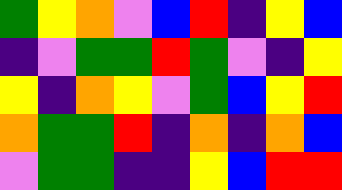[["green", "yellow", "orange", "violet", "blue", "red", "indigo", "yellow", "blue"], ["indigo", "violet", "green", "green", "red", "green", "violet", "indigo", "yellow"], ["yellow", "indigo", "orange", "yellow", "violet", "green", "blue", "yellow", "red"], ["orange", "green", "green", "red", "indigo", "orange", "indigo", "orange", "blue"], ["violet", "green", "green", "indigo", "indigo", "yellow", "blue", "red", "red"]]